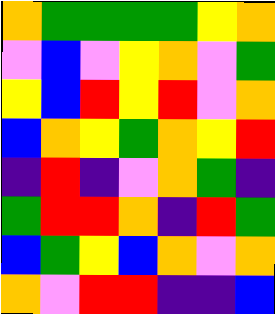[["orange", "green", "green", "green", "green", "yellow", "orange"], ["violet", "blue", "violet", "yellow", "orange", "violet", "green"], ["yellow", "blue", "red", "yellow", "red", "violet", "orange"], ["blue", "orange", "yellow", "green", "orange", "yellow", "red"], ["indigo", "red", "indigo", "violet", "orange", "green", "indigo"], ["green", "red", "red", "orange", "indigo", "red", "green"], ["blue", "green", "yellow", "blue", "orange", "violet", "orange"], ["orange", "violet", "red", "red", "indigo", "indigo", "blue"]]